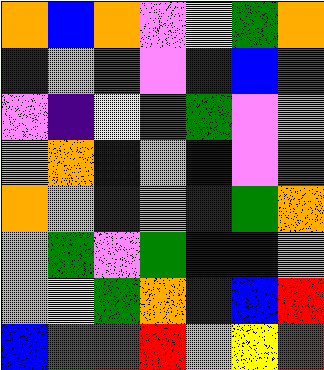[["orange", "blue", "orange", "violet", "yellow", "green", "orange"], ["indigo", "violet", "red", "violet", "indigo", "blue", "red"], ["violet", "indigo", "yellow", "red", "green", "violet", "violet"], ["orange", "orange", "blue", "violet", "blue", "violet", "green"], ["orange", "violet", "indigo", "orange", "indigo", "green", "orange"], ["orange", "green", "violet", "green", "blue", "blue", "violet"], ["orange", "yellow", "green", "orange", "indigo", "blue", "red"], ["blue", "green", "red", "red", "violet", "yellow", "red"]]